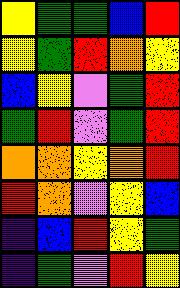[["yellow", "green", "green", "blue", "red"], ["yellow", "green", "red", "orange", "yellow"], ["blue", "yellow", "violet", "green", "red"], ["green", "red", "violet", "green", "red"], ["orange", "orange", "yellow", "orange", "red"], ["red", "orange", "violet", "yellow", "blue"], ["indigo", "blue", "red", "yellow", "green"], ["indigo", "green", "violet", "red", "yellow"]]